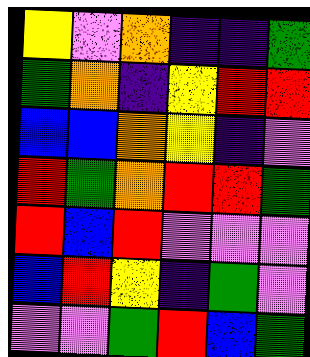[["yellow", "violet", "orange", "indigo", "indigo", "green"], ["green", "orange", "indigo", "yellow", "red", "red"], ["blue", "blue", "orange", "yellow", "indigo", "violet"], ["red", "green", "orange", "red", "red", "green"], ["red", "blue", "red", "violet", "violet", "violet"], ["blue", "red", "yellow", "indigo", "green", "violet"], ["violet", "violet", "green", "red", "blue", "green"]]